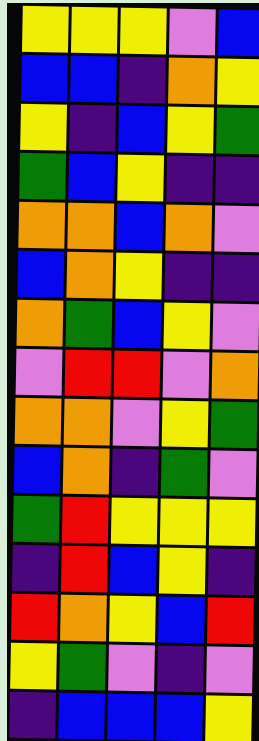[["yellow", "yellow", "yellow", "violet", "blue"], ["blue", "blue", "indigo", "orange", "yellow"], ["yellow", "indigo", "blue", "yellow", "green"], ["green", "blue", "yellow", "indigo", "indigo"], ["orange", "orange", "blue", "orange", "violet"], ["blue", "orange", "yellow", "indigo", "indigo"], ["orange", "green", "blue", "yellow", "violet"], ["violet", "red", "red", "violet", "orange"], ["orange", "orange", "violet", "yellow", "green"], ["blue", "orange", "indigo", "green", "violet"], ["green", "red", "yellow", "yellow", "yellow"], ["indigo", "red", "blue", "yellow", "indigo"], ["red", "orange", "yellow", "blue", "red"], ["yellow", "green", "violet", "indigo", "violet"], ["indigo", "blue", "blue", "blue", "yellow"]]